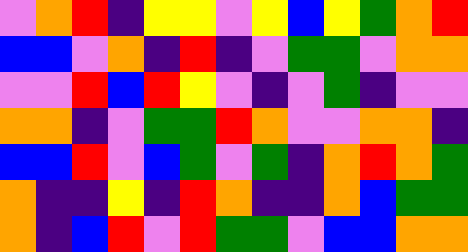[["violet", "orange", "red", "indigo", "yellow", "yellow", "violet", "yellow", "blue", "yellow", "green", "orange", "red"], ["blue", "blue", "violet", "orange", "indigo", "red", "indigo", "violet", "green", "green", "violet", "orange", "orange"], ["violet", "violet", "red", "blue", "red", "yellow", "violet", "indigo", "violet", "green", "indigo", "violet", "violet"], ["orange", "orange", "indigo", "violet", "green", "green", "red", "orange", "violet", "violet", "orange", "orange", "indigo"], ["blue", "blue", "red", "violet", "blue", "green", "violet", "green", "indigo", "orange", "red", "orange", "green"], ["orange", "indigo", "indigo", "yellow", "indigo", "red", "orange", "indigo", "indigo", "orange", "blue", "green", "green"], ["orange", "indigo", "blue", "red", "violet", "red", "green", "green", "violet", "blue", "blue", "orange", "orange"]]